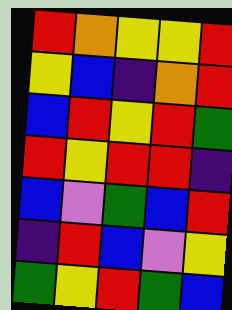[["red", "orange", "yellow", "yellow", "red"], ["yellow", "blue", "indigo", "orange", "red"], ["blue", "red", "yellow", "red", "green"], ["red", "yellow", "red", "red", "indigo"], ["blue", "violet", "green", "blue", "red"], ["indigo", "red", "blue", "violet", "yellow"], ["green", "yellow", "red", "green", "blue"]]